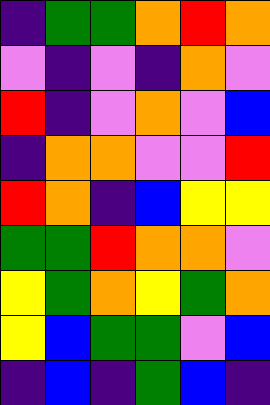[["indigo", "green", "green", "orange", "red", "orange"], ["violet", "indigo", "violet", "indigo", "orange", "violet"], ["red", "indigo", "violet", "orange", "violet", "blue"], ["indigo", "orange", "orange", "violet", "violet", "red"], ["red", "orange", "indigo", "blue", "yellow", "yellow"], ["green", "green", "red", "orange", "orange", "violet"], ["yellow", "green", "orange", "yellow", "green", "orange"], ["yellow", "blue", "green", "green", "violet", "blue"], ["indigo", "blue", "indigo", "green", "blue", "indigo"]]